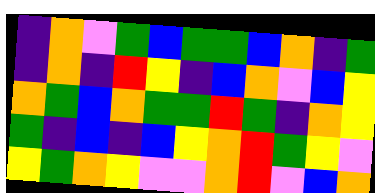[["indigo", "orange", "violet", "green", "blue", "green", "green", "blue", "orange", "indigo", "green"], ["indigo", "orange", "indigo", "red", "yellow", "indigo", "blue", "orange", "violet", "blue", "yellow"], ["orange", "green", "blue", "orange", "green", "green", "red", "green", "indigo", "orange", "yellow"], ["green", "indigo", "blue", "indigo", "blue", "yellow", "orange", "red", "green", "yellow", "violet"], ["yellow", "green", "orange", "yellow", "violet", "violet", "orange", "red", "violet", "blue", "orange"]]